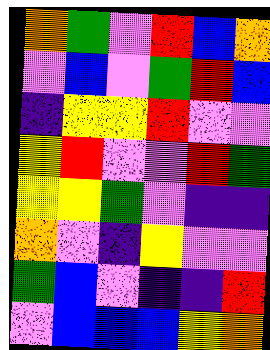[["orange", "green", "violet", "red", "blue", "orange"], ["violet", "blue", "violet", "green", "red", "blue"], ["indigo", "yellow", "yellow", "red", "violet", "violet"], ["yellow", "red", "violet", "violet", "red", "green"], ["yellow", "yellow", "green", "violet", "indigo", "indigo"], ["orange", "violet", "indigo", "yellow", "violet", "violet"], ["green", "blue", "violet", "indigo", "indigo", "red"], ["violet", "blue", "blue", "blue", "yellow", "orange"]]